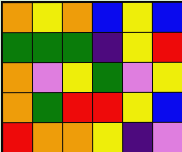[["orange", "yellow", "orange", "blue", "yellow", "blue"], ["green", "green", "green", "indigo", "yellow", "red"], ["orange", "violet", "yellow", "green", "violet", "yellow"], ["orange", "green", "red", "red", "yellow", "blue"], ["red", "orange", "orange", "yellow", "indigo", "violet"]]